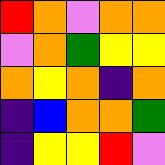[["red", "orange", "violet", "orange", "orange"], ["violet", "orange", "green", "yellow", "yellow"], ["orange", "yellow", "orange", "indigo", "orange"], ["indigo", "blue", "orange", "orange", "green"], ["indigo", "yellow", "yellow", "red", "violet"]]